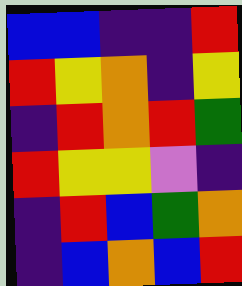[["blue", "blue", "indigo", "indigo", "red"], ["red", "yellow", "orange", "indigo", "yellow"], ["indigo", "red", "orange", "red", "green"], ["red", "yellow", "yellow", "violet", "indigo"], ["indigo", "red", "blue", "green", "orange"], ["indigo", "blue", "orange", "blue", "red"]]